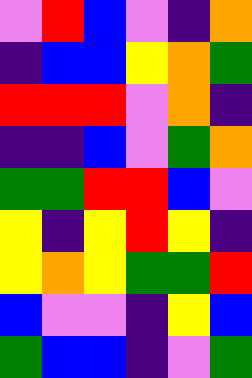[["violet", "red", "blue", "violet", "indigo", "orange"], ["indigo", "blue", "blue", "yellow", "orange", "green"], ["red", "red", "red", "violet", "orange", "indigo"], ["indigo", "indigo", "blue", "violet", "green", "orange"], ["green", "green", "red", "red", "blue", "violet"], ["yellow", "indigo", "yellow", "red", "yellow", "indigo"], ["yellow", "orange", "yellow", "green", "green", "red"], ["blue", "violet", "violet", "indigo", "yellow", "blue"], ["green", "blue", "blue", "indigo", "violet", "green"]]